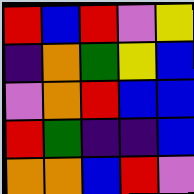[["red", "blue", "red", "violet", "yellow"], ["indigo", "orange", "green", "yellow", "blue"], ["violet", "orange", "red", "blue", "blue"], ["red", "green", "indigo", "indigo", "blue"], ["orange", "orange", "blue", "red", "violet"]]